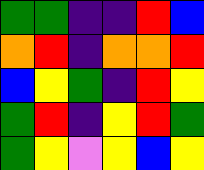[["green", "green", "indigo", "indigo", "red", "blue"], ["orange", "red", "indigo", "orange", "orange", "red"], ["blue", "yellow", "green", "indigo", "red", "yellow"], ["green", "red", "indigo", "yellow", "red", "green"], ["green", "yellow", "violet", "yellow", "blue", "yellow"]]